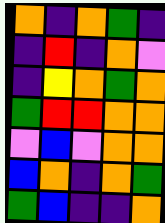[["orange", "indigo", "orange", "green", "indigo"], ["indigo", "red", "indigo", "orange", "violet"], ["indigo", "yellow", "orange", "green", "orange"], ["green", "red", "red", "orange", "orange"], ["violet", "blue", "violet", "orange", "orange"], ["blue", "orange", "indigo", "orange", "green"], ["green", "blue", "indigo", "indigo", "orange"]]